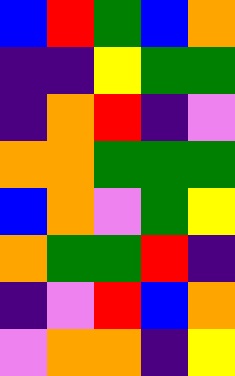[["blue", "red", "green", "blue", "orange"], ["indigo", "indigo", "yellow", "green", "green"], ["indigo", "orange", "red", "indigo", "violet"], ["orange", "orange", "green", "green", "green"], ["blue", "orange", "violet", "green", "yellow"], ["orange", "green", "green", "red", "indigo"], ["indigo", "violet", "red", "blue", "orange"], ["violet", "orange", "orange", "indigo", "yellow"]]